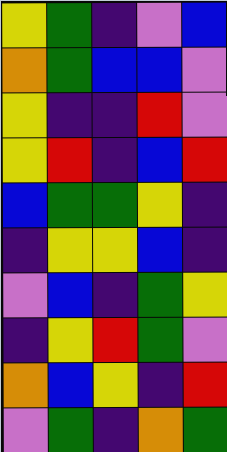[["yellow", "green", "indigo", "violet", "blue"], ["orange", "green", "blue", "blue", "violet"], ["yellow", "indigo", "indigo", "red", "violet"], ["yellow", "red", "indigo", "blue", "red"], ["blue", "green", "green", "yellow", "indigo"], ["indigo", "yellow", "yellow", "blue", "indigo"], ["violet", "blue", "indigo", "green", "yellow"], ["indigo", "yellow", "red", "green", "violet"], ["orange", "blue", "yellow", "indigo", "red"], ["violet", "green", "indigo", "orange", "green"]]